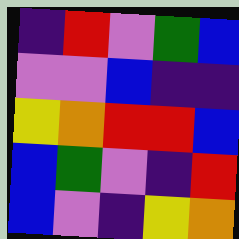[["indigo", "red", "violet", "green", "blue"], ["violet", "violet", "blue", "indigo", "indigo"], ["yellow", "orange", "red", "red", "blue"], ["blue", "green", "violet", "indigo", "red"], ["blue", "violet", "indigo", "yellow", "orange"]]